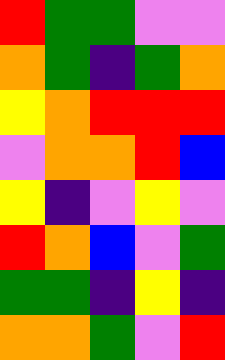[["red", "green", "green", "violet", "violet"], ["orange", "green", "indigo", "green", "orange"], ["yellow", "orange", "red", "red", "red"], ["violet", "orange", "orange", "red", "blue"], ["yellow", "indigo", "violet", "yellow", "violet"], ["red", "orange", "blue", "violet", "green"], ["green", "green", "indigo", "yellow", "indigo"], ["orange", "orange", "green", "violet", "red"]]